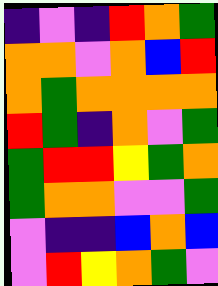[["indigo", "violet", "indigo", "red", "orange", "green"], ["orange", "orange", "violet", "orange", "blue", "red"], ["orange", "green", "orange", "orange", "orange", "orange"], ["red", "green", "indigo", "orange", "violet", "green"], ["green", "red", "red", "yellow", "green", "orange"], ["green", "orange", "orange", "violet", "violet", "green"], ["violet", "indigo", "indigo", "blue", "orange", "blue"], ["violet", "red", "yellow", "orange", "green", "violet"]]